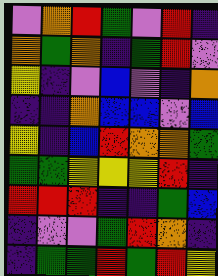[["violet", "orange", "red", "green", "violet", "red", "indigo"], ["orange", "green", "orange", "indigo", "green", "red", "violet"], ["yellow", "indigo", "violet", "blue", "violet", "indigo", "orange"], ["indigo", "indigo", "orange", "blue", "blue", "violet", "blue"], ["yellow", "indigo", "blue", "red", "orange", "orange", "green"], ["green", "green", "yellow", "yellow", "yellow", "red", "indigo"], ["red", "red", "red", "indigo", "indigo", "green", "blue"], ["indigo", "violet", "violet", "green", "red", "orange", "indigo"], ["indigo", "green", "green", "red", "green", "red", "yellow"]]